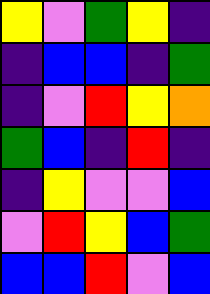[["yellow", "violet", "green", "yellow", "indigo"], ["indigo", "blue", "blue", "indigo", "green"], ["indigo", "violet", "red", "yellow", "orange"], ["green", "blue", "indigo", "red", "indigo"], ["indigo", "yellow", "violet", "violet", "blue"], ["violet", "red", "yellow", "blue", "green"], ["blue", "blue", "red", "violet", "blue"]]